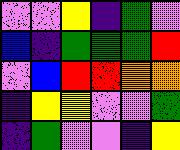[["violet", "violet", "yellow", "indigo", "green", "violet"], ["blue", "indigo", "green", "green", "green", "red"], ["violet", "blue", "red", "red", "orange", "orange"], ["indigo", "yellow", "yellow", "violet", "violet", "green"], ["indigo", "green", "violet", "violet", "indigo", "yellow"]]